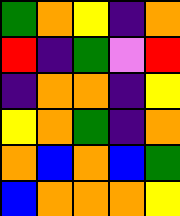[["green", "orange", "yellow", "indigo", "orange"], ["red", "indigo", "green", "violet", "red"], ["indigo", "orange", "orange", "indigo", "yellow"], ["yellow", "orange", "green", "indigo", "orange"], ["orange", "blue", "orange", "blue", "green"], ["blue", "orange", "orange", "orange", "yellow"]]